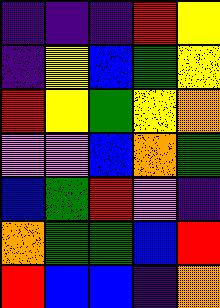[["indigo", "indigo", "indigo", "red", "yellow"], ["indigo", "yellow", "blue", "green", "yellow"], ["red", "yellow", "green", "yellow", "orange"], ["violet", "violet", "blue", "orange", "green"], ["blue", "green", "red", "violet", "indigo"], ["orange", "green", "green", "blue", "red"], ["red", "blue", "blue", "indigo", "orange"]]